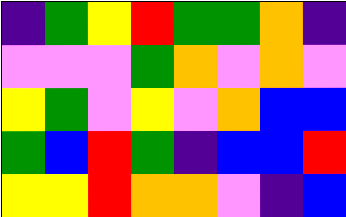[["indigo", "green", "yellow", "red", "green", "green", "orange", "indigo"], ["violet", "violet", "violet", "green", "orange", "violet", "orange", "violet"], ["yellow", "green", "violet", "yellow", "violet", "orange", "blue", "blue"], ["green", "blue", "red", "green", "indigo", "blue", "blue", "red"], ["yellow", "yellow", "red", "orange", "orange", "violet", "indigo", "blue"]]